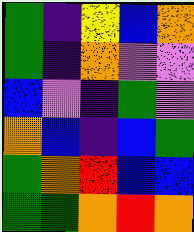[["green", "indigo", "yellow", "blue", "orange"], ["green", "indigo", "orange", "violet", "violet"], ["blue", "violet", "indigo", "green", "violet"], ["orange", "blue", "indigo", "blue", "green"], ["green", "orange", "red", "blue", "blue"], ["green", "green", "orange", "red", "orange"]]